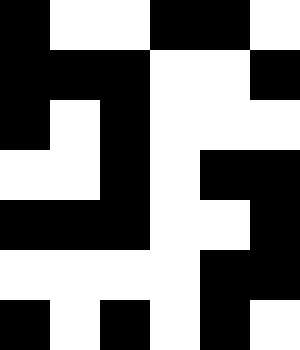[["black", "white", "white", "black", "black", "white"], ["black", "black", "black", "white", "white", "black"], ["black", "white", "black", "white", "white", "white"], ["white", "white", "black", "white", "black", "black"], ["black", "black", "black", "white", "white", "black"], ["white", "white", "white", "white", "black", "black"], ["black", "white", "black", "white", "black", "white"]]